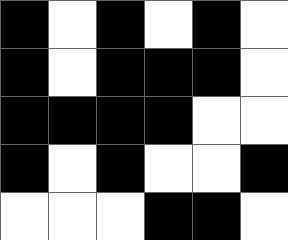[["black", "white", "black", "white", "black", "white"], ["black", "white", "black", "black", "black", "white"], ["black", "black", "black", "black", "white", "white"], ["black", "white", "black", "white", "white", "black"], ["white", "white", "white", "black", "black", "white"]]